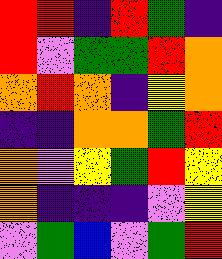[["red", "red", "indigo", "red", "green", "indigo"], ["red", "violet", "green", "green", "red", "orange"], ["orange", "red", "orange", "indigo", "yellow", "orange"], ["indigo", "indigo", "orange", "orange", "green", "red"], ["orange", "violet", "yellow", "green", "red", "yellow"], ["orange", "indigo", "indigo", "indigo", "violet", "yellow"], ["violet", "green", "blue", "violet", "green", "red"]]